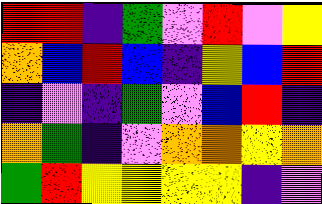[["red", "red", "indigo", "green", "violet", "red", "violet", "yellow"], ["orange", "blue", "red", "blue", "indigo", "yellow", "blue", "red"], ["indigo", "violet", "indigo", "green", "violet", "blue", "red", "indigo"], ["orange", "green", "indigo", "violet", "orange", "orange", "yellow", "orange"], ["green", "red", "yellow", "yellow", "yellow", "yellow", "indigo", "violet"]]